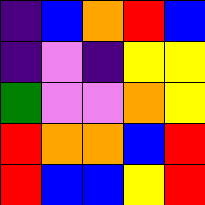[["indigo", "blue", "orange", "red", "blue"], ["indigo", "violet", "indigo", "yellow", "yellow"], ["green", "violet", "violet", "orange", "yellow"], ["red", "orange", "orange", "blue", "red"], ["red", "blue", "blue", "yellow", "red"]]